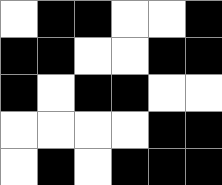[["white", "black", "black", "white", "white", "black"], ["black", "black", "white", "white", "black", "black"], ["black", "white", "black", "black", "white", "white"], ["white", "white", "white", "white", "black", "black"], ["white", "black", "white", "black", "black", "black"]]